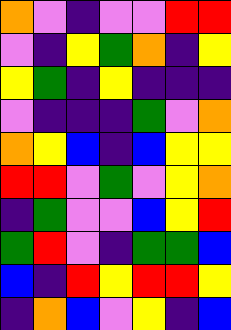[["orange", "violet", "indigo", "violet", "violet", "red", "red"], ["violet", "indigo", "yellow", "green", "orange", "indigo", "yellow"], ["yellow", "green", "indigo", "yellow", "indigo", "indigo", "indigo"], ["violet", "indigo", "indigo", "indigo", "green", "violet", "orange"], ["orange", "yellow", "blue", "indigo", "blue", "yellow", "yellow"], ["red", "red", "violet", "green", "violet", "yellow", "orange"], ["indigo", "green", "violet", "violet", "blue", "yellow", "red"], ["green", "red", "violet", "indigo", "green", "green", "blue"], ["blue", "indigo", "red", "yellow", "red", "red", "yellow"], ["indigo", "orange", "blue", "violet", "yellow", "indigo", "blue"]]